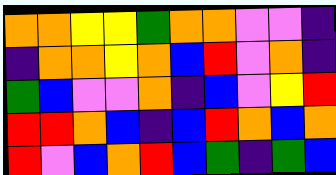[["orange", "orange", "yellow", "yellow", "green", "orange", "orange", "violet", "violet", "indigo"], ["indigo", "orange", "orange", "yellow", "orange", "blue", "red", "violet", "orange", "indigo"], ["green", "blue", "violet", "violet", "orange", "indigo", "blue", "violet", "yellow", "red"], ["red", "red", "orange", "blue", "indigo", "blue", "red", "orange", "blue", "orange"], ["red", "violet", "blue", "orange", "red", "blue", "green", "indigo", "green", "blue"]]